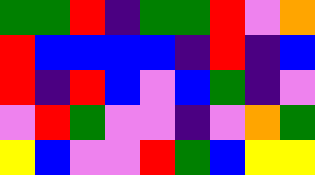[["green", "green", "red", "indigo", "green", "green", "red", "violet", "orange"], ["red", "blue", "blue", "blue", "blue", "indigo", "red", "indigo", "blue"], ["red", "indigo", "red", "blue", "violet", "blue", "green", "indigo", "violet"], ["violet", "red", "green", "violet", "violet", "indigo", "violet", "orange", "green"], ["yellow", "blue", "violet", "violet", "red", "green", "blue", "yellow", "yellow"]]